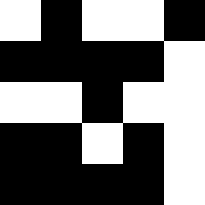[["white", "black", "white", "white", "black"], ["black", "black", "black", "black", "white"], ["white", "white", "black", "white", "white"], ["black", "black", "white", "black", "white"], ["black", "black", "black", "black", "white"]]